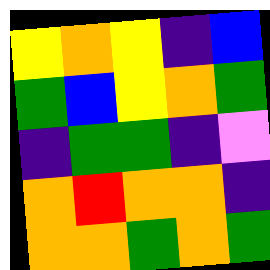[["yellow", "orange", "yellow", "indigo", "blue"], ["green", "blue", "yellow", "orange", "green"], ["indigo", "green", "green", "indigo", "violet"], ["orange", "red", "orange", "orange", "indigo"], ["orange", "orange", "green", "orange", "green"]]